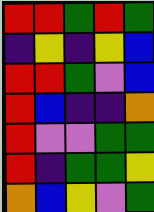[["red", "red", "green", "red", "green"], ["indigo", "yellow", "indigo", "yellow", "blue"], ["red", "red", "green", "violet", "blue"], ["red", "blue", "indigo", "indigo", "orange"], ["red", "violet", "violet", "green", "green"], ["red", "indigo", "green", "green", "yellow"], ["orange", "blue", "yellow", "violet", "green"]]